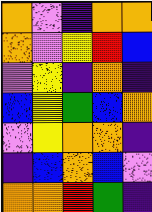[["orange", "violet", "indigo", "orange", "orange"], ["orange", "violet", "yellow", "red", "blue"], ["violet", "yellow", "indigo", "orange", "indigo"], ["blue", "yellow", "green", "blue", "orange"], ["violet", "yellow", "orange", "orange", "indigo"], ["indigo", "blue", "orange", "blue", "violet"], ["orange", "orange", "red", "green", "indigo"]]